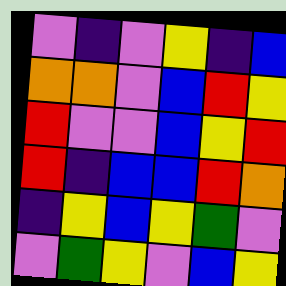[["violet", "indigo", "violet", "yellow", "indigo", "blue"], ["orange", "orange", "violet", "blue", "red", "yellow"], ["red", "violet", "violet", "blue", "yellow", "red"], ["red", "indigo", "blue", "blue", "red", "orange"], ["indigo", "yellow", "blue", "yellow", "green", "violet"], ["violet", "green", "yellow", "violet", "blue", "yellow"]]